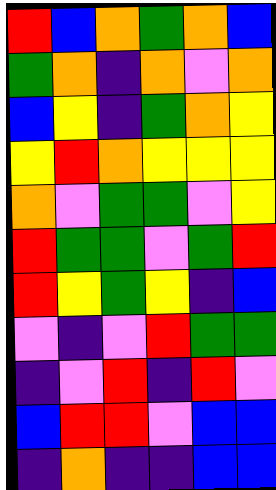[["red", "blue", "orange", "green", "orange", "blue"], ["green", "orange", "indigo", "orange", "violet", "orange"], ["blue", "yellow", "indigo", "green", "orange", "yellow"], ["yellow", "red", "orange", "yellow", "yellow", "yellow"], ["orange", "violet", "green", "green", "violet", "yellow"], ["red", "green", "green", "violet", "green", "red"], ["red", "yellow", "green", "yellow", "indigo", "blue"], ["violet", "indigo", "violet", "red", "green", "green"], ["indigo", "violet", "red", "indigo", "red", "violet"], ["blue", "red", "red", "violet", "blue", "blue"], ["indigo", "orange", "indigo", "indigo", "blue", "blue"]]